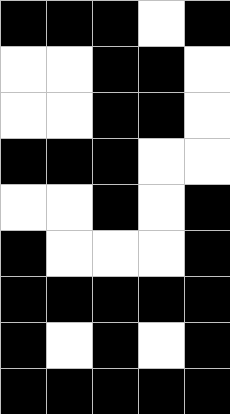[["black", "black", "black", "white", "black"], ["white", "white", "black", "black", "white"], ["white", "white", "black", "black", "white"], ["black", "black", "black", "white", "white"], ["white", "white", "black", "white", "black"], ["black", "white", "white", "white", "black"], ["black", "black", "black", "black", "black"], ["black", "white", "black", "white", "black"], ["black", "black", "black", "black", "black"]]